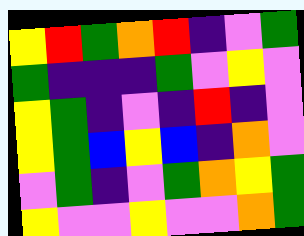[["yellow", "red", "green", "orange", "red", "indigo", "violet", "green"], ["green", "indigo", "indigo", "indigo", "green", "violet", "yellow", "violet"], ["yellow", "green", "indigo", "violet", "indigo", "red", "indigo", "violet"], ["yellow", "green", "blue", "yellow", "blue", "indigo", "orange", "violet"], ["violet", "green", "indigo", "violet", "green", "orange", "yellow", "green"], ["yellow", "violet", "violet", "yellow", "violet", "violet", "orange", "green"]]